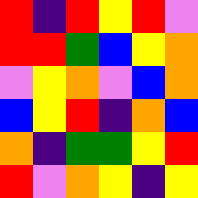[["red", "indigo", "red", "yellow", "red", "violet"], ["red", "red", "green", "blue", "yellow", "orange"], ["violet", "yellow", "orange", "violet", "blue", "orange"], ["blue", "yellow", "red", "indigo", "orange", "blue"], ["orange", "indigo", "green", "green", "yellow", "red"], ["red", "violet", "orange", "yellow", "indigo", "yellow"]]